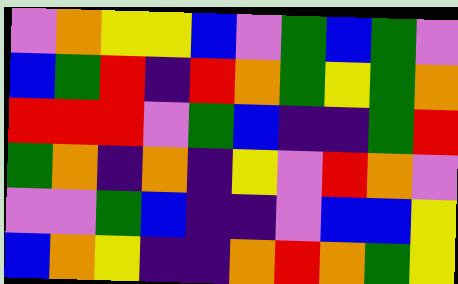[["violet", "orange", "yellow", "yellow", "blue", "violet", "green", "blue", "green", "violet"], ["blue", "green", "red", "indigo", "red", "orange", "green", "yellow", "green", "orange"], ["red", "red", "red", "violet", "green", "blue", "indigo", "indigo", "green", "red"], ["green", "orange", "indigo", "orange", "indigo", "yellow", "violet", "red", "orange", "violet"], ["violet", "violet", "green", "blue", "indigo", "indigo", "violet", "blue", "blue", "yellow"], ["blue", "orange", "yellow", "indigo", "indigo", "orange", "red", "orange", "green", "yellow"]]